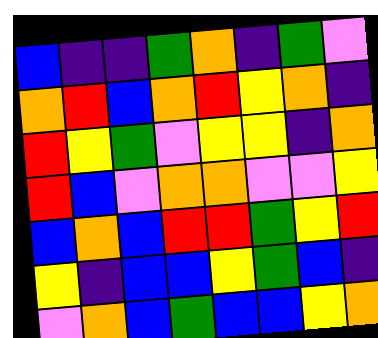[["blue", "indigo", "indigo", "green", "orange", "indigo", "green", "violet"], ["orange", "red", "blue", "orange", "red", "yellow", "orange", "indigo"], ["red", "yellow", "green", "violet", "yellow", "yellow", "indigo", "orange"], ["red", "blue", "violet", "orange", "orange", "violet", "violet", "yellow"], ["blue", "orange", "blue", "red", "red", "green", "yellow", "red"], ["yellow", "indigo", "blue", "blue", "yellow", "green", "blue", "indigo"], ["violet", "orange", "blue", "green", "blue", "blue", "yellow", "orange"]]